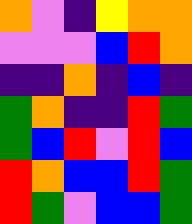[["orange", "violet", "indigo", "yellow", "orange", "orange"], ["violet", "violet", "violet", "blue", "red", "orange"], ["indigo", "indigo", "orange", "indigo", "blue", "indigo"], ["green", "orange", "indigo", "indigo", "red", "green"], ["green", "blue", "red", "violet", "red", "blue"], ["red", "orange", "blue", "blue", "red", "green"], ["red", "green", "violet", "blue", "blue", "green"]]